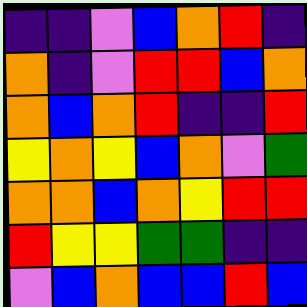[["indigo", "indigo", "violet", "blue", "orange", "red", "indigo"], ["orange", "indigo", "violet", "red", "red", "blue", "orange"], ["orange", "blue", "orange", "red", "indigo", "indigo", "red"], ["yellow", "orange", "yellow", "blue", "orange", "violet", "green"], ["orange", "orange", "blue", "orange", "yellow", "red", "red"], ["red", "yellow", "yellow", "green", "green", "indigo", "indigo"], ["violet", "blue", "orange", "blue", "blue", "red", "blue"]]